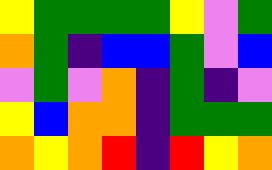[["yellow", "green", "green", "green", "green", "yellow", "violet", "green"], ["orange", "green", "indigo", "blue", "blue", "green", "violet", "blue"], ["violet", "green", "violet", "orange", "indigo", "green", "indigo", "violet"], ["yellow", "blue", "orange", "orange", "indigo", "green", "green", "green"], ["orange", "yellow", "orange", "red", "indigo", "red", "yellow", "orange"]]